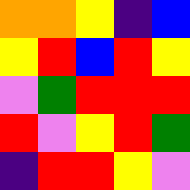[["orange", "orange", "yellow", "indigo", "blue"], ["yellow", "red", "blue", "red", "yellow"], ["violet", "green", "red", "red", "red"], ["red", "violet", "yellow", "red", "green"], ["indigo", "red", "red", "yellow", "violet"]]